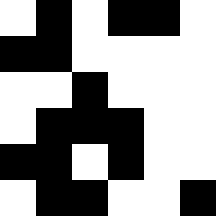[["white", "black", "white", "black", "black", "white"], ["black", "black", "white", "white", "white", "white"], ["white", "white", "black", "white", "white", "white"], ["white", "black", "black", "black", "white", "white"], ["black", "black", "white", "black", "white", "white"], ["white", "black", "black", "white", "white", "black"]]